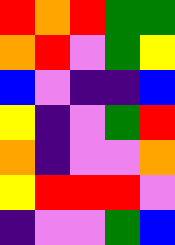[["red", "orange", "red", "green", "green"], ["orange", "red", "violet", "green", "yellow"], ["blue", "violet", "indigo", "indigo", "blue"], ["yellow", "indigo", "violet", "green", "red"], ["orange", "indigo", "violet", "violet", "orange"], ["yellow", "red", "red", "red", "violet"], ["indigo", "violet", "violet", "green", "blue"]]